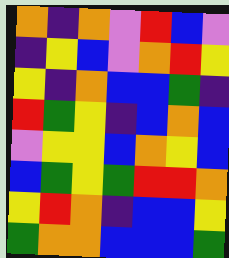[["orange", "indigo", "orange", "violet", "red", "blue", "violet"], ["indigo", "yellow", "blue", "violet", "orange", "red", "yellow"], ["yellow", "indigo", "orange", "blue", "blue", "green", "indigo"], ["red", "green", "yellow", "indigo", "blue", "orange", "blue"], ["violet", "yellow", "yellow", "blue", "orange", "yellow", "blue"], ["blue", "green", "yellow", "green", "red", "red", "orange"], ["yellow", "red", "orange", "indigo", "blue", "blue", "yellow"], ["green", "orange", "orange", "blue", "blue", "blue", "green"]]